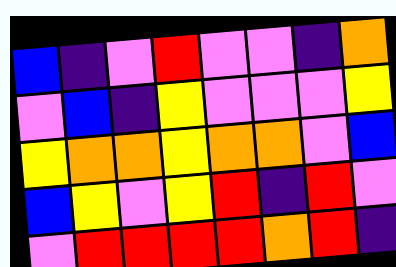[["blue", "indigo", "violet", "red", "violet", "violet", "indigo", "orange"], ["violet", "blue", "indigo", "yellow", "violet", "violet", "violet", "yellow"], ["yellow", "orange", "orange", "yellow", "orange", "orange", "violet", "blue"], ["blue", "yellow", "violet", "yellow", "red", "indigo", "red", "violet"], ["violet", "red", "red", "red", "red", "orange", "red", "indigo"]]